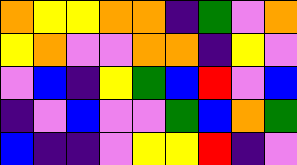[["orange", "yellow", "yellow", "orange", "orange", "indigo", "green", "violet", "orange"], ["yellow", "orange", "violet", "violet", "orange", "orange", "indigo", "yellow", "violet"], ["violet", "blue", "indigo", "yellow", "green", "blue", "red", "violet", "blue"], ["indigo", "violet", "blue", "violet", "violet", "green", "blue", "orange", "green"], ["blue", "indigo", "indigo", "violet", "yellow", "yellow", "red", "indigo", "violet"]]